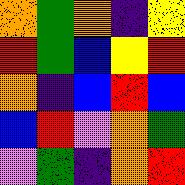[["orange", "green", "orange", "indigo", "yellow"], ["red", "green", "blue", "yellow", "red"], ["orange", "indigo", "blue", "red", "blue"], ["blue", "red", "violet", "orange", "green"], ["violet", "green", "indigo", "orange", "red"]]